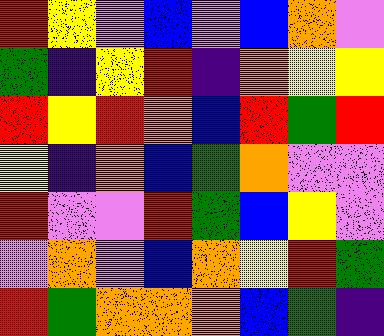[["red", "yellow", "violet", "blue", "violet", "blue", "orange", "violet"], ["green", "indigo", "yellow", "red", "indigo", "orange", "yellow", "yellow"], ["red", "yellow", "red", "orange", "blue", "red", "green", "red"], ["yellow", "indigo", "orange", "blue", "green", "orange", "violet", "violet"], ["red", "violet", "violet", "red", "green", "blue", "yellow", "violet"], ["violet", "orange", "violet", "blue", "orange", "yellow", "red", "green"], ["red", "green", "orange", "orange", "orange", "blue", "green", "indigo"]]